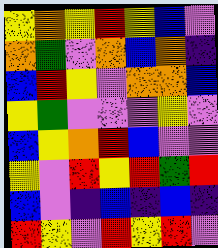[["yellow", "orange", "yellow", "red", "yellow", "blue", "violet"], ["orange", "green", "violet", "orange", "blue", "orange", "indigo"], ["blue", "red", "yellow", "violet", "orange", "orange", "blue"], ["yellow", "green", "violet", "violet", "violet", "yellow", "violet"], ["blue", "yellow", "orange", "red", "blue", "violet", "violet"], ["yellow", "violet", "red", "yellow", "red", "green", "red"], ["blue", "violet", "indigo", "blue", "indigo", "blue", "indigo"], ["red", "yellow", "violet", "red", "yellow", "red", "violet"]]